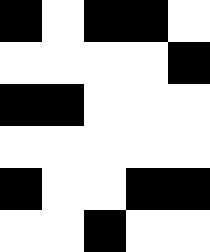[["black", "white", "black", "black", "white"], ["white", "white", "white", "white", "black"], ["black", "black", "white", "white", "white"], ["white", "white", "white", "white", "white"], ["black", "white", "white", "black", "black"], ["white", "white", "black", "white", "white"]]